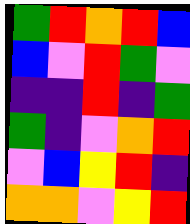[["green", "red", "orange", "red", "blue"], ["blue", "violet", "red", "green", "violet"], ["indigo", "indigo", "red", "indigo", "green"], ["green", "indigo", "violet", "orange", "red"], ["violet", "blue", "yellow", "red", "indigo"], ["orange", "orange", "violet", "yellow", "red"]]